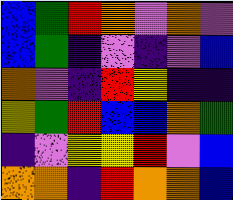[["blue", "green", "red", "orange", "violet", "orange", "violet"], ["blue", "green", "indigo", "violet", "indigo", "violet", "blue"], ["orange", "violet", "indigo", "red", "yellow", "indigo", "indigo"], ["yellow", "green", "red", "blue", "blue", "orange", "green"], ["indigo", "violet", "yellow", "yellow", "red", "violet", "blue"], ["orange", "orange", "indigo", "red", "orange", "orange", "blue"]]